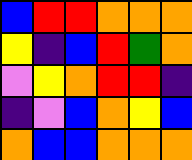[["blue", "red", "red", "orange", "orange", "orange"], ["yellow", "indigo", "blue", "red", "green", "orange"], ["violet", "yellow", "orange", "red", "red", "indigo"], ["indigo", "violet", "blue", "orange", "yellow", "blue"], ["orange", "blue", "blue", "orange", "orange", "orange"]]